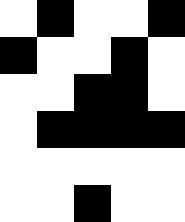[["white", "black", "white", "white", "black"], ["black", "white", "white", "black", "white"], ["white", "white", "black", "black", "white"], ["white", "black", "black", "black", "black"], ["white", "white", "white", "white", "white"], ["white", "white", "black", "white", "white"]]